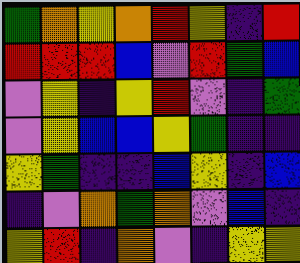[["green", "orange", "yellow", "orange", "red", "yellow", "indigo", "red"], ["red", "red", "red", "blue", "violet", "red", "green", "blue"], ["violet", "yellow", "indigo", "yellow", "red", "violet", "indigo", "green"], ["violet", "yellow", "blue", "blue", "yellow", "green", "indigo", "indigo"], ["yellow", "green", "indigo", "indigo", "blue", "yellow", "indigo", "blue"], ["indigo", "violet", "orange", "green", "orange", "violet", "blue", "indigo"], ["yellow", "red", "indigo", "orange", "violet", "indigo", "yellow", "yellow"]]